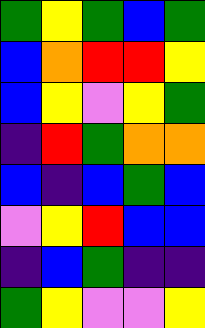[["green", "yellow", "green", "blue", "green"], ["blue", "orange", "red", "red", "yellow"], ["blue", "yellow", "violet", "yellow", "green"], ["indigo", "red", "green", "orange", "orange"], ["blue", "indigo", "blue", "green", "blue"], ["violet", "yellow", "red", "blue", "blue"], ["indigo", "blue", "green", "indigo", "indigo"], ["green", "yellow", "violet", "violet", "yellow"]]